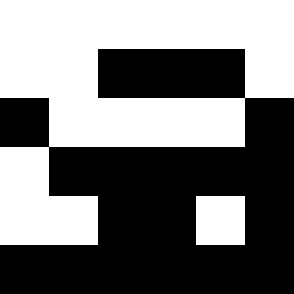[["white", "white", "white", "white", "white", "white"], ["white", "white", "black", "black", "black", "white"], ["black", "white", "white", "white", "white", "black"], ["white", "black", "black", "black", "black", "black"], ["white", "white", "black", "black", "white", "black"], ["black", "black", "black", "black", "black", "black"]]